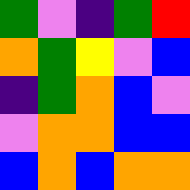[["green", "violet", "indigo", "green", "red"], ["orange", "green", "yellow", "violet", "blue"], ["indigo", "green", "orange", "blue", "violet"], ["violet", "orange", "orange", "blue", "blue"], ["blue", "orange", "blue", "orange", "orange"]]